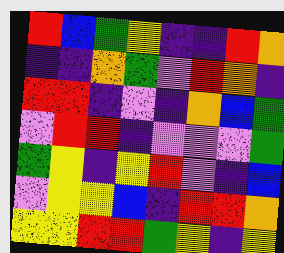[["red", "blue", "green", "yellow", "indigo", "indigo", "red", "orange"], ["indigo", "indigo", "orange", "green", "violet", "red", "orange", "indigo"], ["red", "red", "indigo", "violet", "indigo", "orange", "blue", "green"], ["violet", "red", "red", "indigo", "violet", "violet", "violet", "green"], ["green", "yellow", "indigo", "yellow", "red", "violet", "indigo", "blue"], ["violet", "yellow", "yellow", "blue", "indigo", "red", "red", "orange"], ["yellow", "yellow", "red", "red", "green", "yellow", "indigo", "yellow"]]